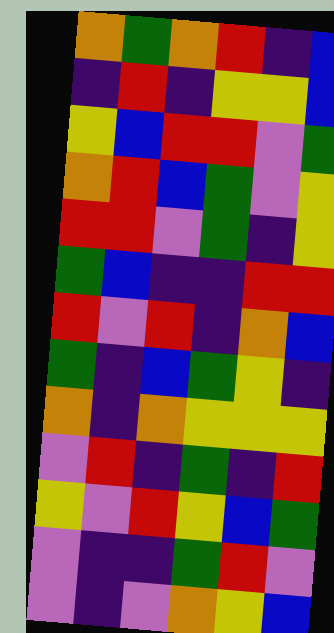[["orange", "green", "orange", "red", "indigo", "blue"], ["indigo", "red", "indigo", "yellow", "yellow", "blue"], ["yellow", "blue", "red", "red", "violet", "green"], ["orange", "red", "blue", "green", "violet", "yellow"], ["red", "red", "violet", "green", "indigo", "yellow"], ["green", "blue", "indigo", "indigo", "red", "red"], ["red", "violet", "red", "indigo", "orange", "blue"], ["green", "indigo", "blue", "green", "yellow", "indigo"], ["orange", "indigo", "orange", "yellow", "yellow", "yellow"], ["violet", "red", "indigo", "green", "indigo", "red"], ["yellow", "violet", "red", "yellow", "blue", "green"], ["violet", "indigo", "indigo", "green", "red", "violet"], ["violet", "indigo", "violet", "orange", "yellow", "blue"]]